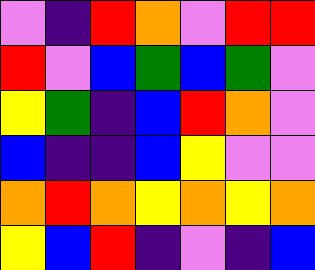[["violet", "indigo", "red", "orange", "violet", "red", "red"], ["red", "violet", "blue", "green", "blue", "green", "violet"], ["yellow", "green", "indigo", "blue", "red", "orange", "violet"], ["blue", "indigo", "indigo", "blue", "yellow", "violet", "violet"], ["orange", "red", "orange", "yellow", "orange", "yellow", "orange"], ["yellow", "blue", "red", "indigo", "violet", "indigo", "blue"]]